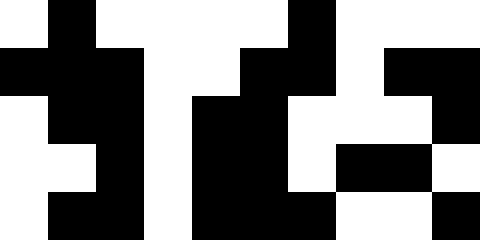[["white", "black", "white", "white", "white", "white", "black", "white", "white", "white"], ["black", "black", "black", "white", "white", "black", "black", "white", "black", "black"], ["white", "black", "black", "white", "black", "black", "white", "white", "white", "black"], ["white", "white", "black", "white", "black", "black", "white", "black", "black", "white"], ["white", "black", "black", "white", "black", "black", "black", "white", "white", "black"]]